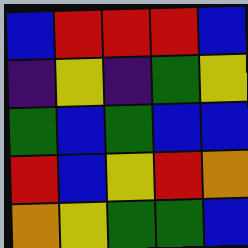[["blue", "red", "red", "red", "blue"], ["indigo", "yellow", "indigo", "green", "yellow"], ["green", "blue", "green", "blue", "blue"], ["red", "blue", "yellow", "red", "orange"], ["orange", "yellow", "green", "green", "blue"]]